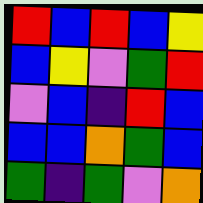[["red", "blue", "red", "blue", "yellow"], ["blue", "yellow", "violet", "green", "red"], ["violet", "blue", "indigo", "red", "blue"], ["blue", "blue", "orange", "green", "blue"], ["green", "indigo", "green", "violet", "orange"]]